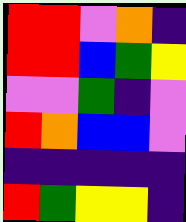[["red", "red", "violet", "orange", "indigo"], ["red", "red", "blue", "green", "yellow"], ["violet", "violet", "green", "indigo", "violet"], ["red", "orange", "blue", "blue", "violet"], ["indigo", "indigo", "indigo", "indigo", "indigo"], ["red", "green", "yellow", "yellow", "indigo"]]